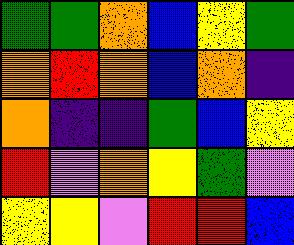[["green", "green", "orange", "blue", "yellow", "green"], ["orange", "red", "orange", "blue", "orange", "indigo"], ["orange", "indigo", "indigo", "green", "blue", "yellow"], ["red", "violet", "orange", "yellow", "green", "violet"], ["yellow", "yellow", "violet", "red", "red", "blue"]]